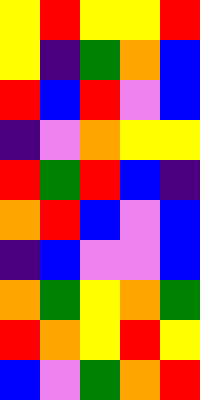[["yellow", "red", "yellow", "yellow", "red"], ["yellow", "indigo", "green", "orange", "blue"], ["red", "blue", "red", "violet", "blue"], ["indigo", "violet", "orange", "yellow", "yellow"], ["red", "green", "red", "blue", "indigo"], ["orange", "red", "blue", "violet", "blue"], ["indigo", "blue", "violet", "violet", "blue"], ["orange", "green", "yellow", "orange", "green"], ["red", "orange", "yellow", "red", "yellow"], ["blue", "violet", "green", "orange", "red"]]